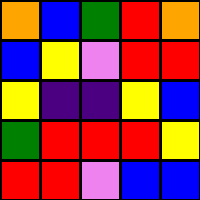[["orange", "blue", "green", "red", "orange"], ["blue", "yellow", "violet", "red", "red"], ["yellow", "indigo", "indigo", "yellow", "blue"], ["green", "red", "red", "red", "yellow"], ["red", "red", "violet", "blue", "blue"]]